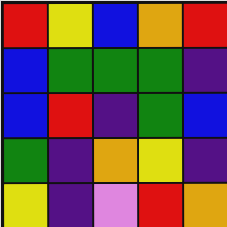[["red", "yellow", "blue", "orange", "red"], ["blue", "green", "green", "green", "indigo"], ["blue", "red", "indigo", "green", "blue"], ["green", "indigo", "orange", "yellow", "indigo"], ["yellow", "indigo", "violet", "red", "orange"]]